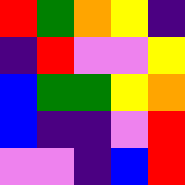[["red", "green", "orange", "yellow", "indigo"], ["indigo", "red", "violet", "violet", "yellow"], ["blue", "green", "green", "yellow", "orange"], ["blue", "indigo", "indigo", "violet", "red"], ["violet", "violet", "indigo", "blue", "red"]]